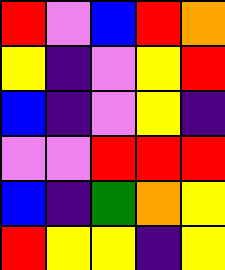[["red", "violet", "blue", "red", "orange"], ["yellow", "indigo", "violet", "yellow", "red"], ["blue", "indigo", "violet", "yellow", "indigo"], ["violet", "violet", "red", "red", "red"], ["blue", "indigo", "green", "orange", "yellow"], ["red", "yellow", "yellow", "indigo", "yellow"]]